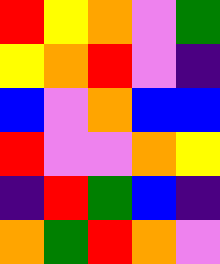[["red", "yellow", "orange", "violet", "green"], ["yellow", "orange", "red", "violet", "indigo"], ["blue", "violet", "orange", "blue", "blue"], ["red", "violet", "violet", "orange", "yellow"], ["indigo", "red", "green", "blue", "indigo"], ["orange", "green", "red", "orange", "violet"]]